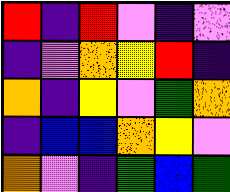[["red", "indigo", "red", "violet", "indigo", "violet"], ["indigo", "violet", "orange", "yellow", "red", "indigo"], ["orange", "indigo", "yellow", "violet", "green", "orange"], ["indigo", "blue", "blue", "orange", "yellow", "violet"], ["orange", "violet", "indigo", "green", "blue", "green"]]